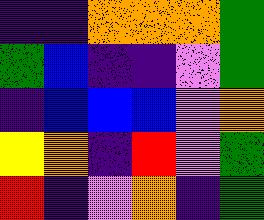[["indigo", "indigo", "orange", "orange", "orange", "green"], ["green", "blue", "indigo", "indigo", "violet", "green"], ["indigo", "blue", "blue", "blue", "violet", "orange"], ["yellow", "orange", "indigo", "red", "violet", "green"], ["red", "indigo", "violet", "orange", "indigo", "green"]]